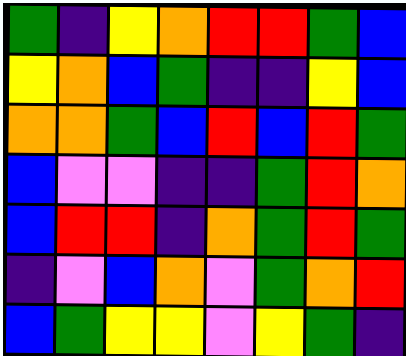[["green", "indigo", "yellow", "orange", "red", "red", "green", "blue"], ["yellow", "orange", "blue", "green", "indigo", "indigo", "yellow", "blue"], ["orange", "orange", "green", "blue", "red", "blue", "red", "green"], ["blue", "violet", "violet", "indigo", "indigo", "green", "red", "orange"], ["blue", "red", "red", "indigo", "orange", "green", "red", "green"], ["indigo", "violet", "blue", "orange", "violet", "green", "orange", "red"], ["blue", "green", "yellow", "yellow", "violet", "yellow", "green", "indigo"]]